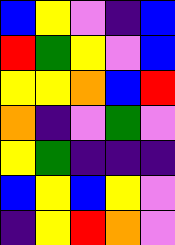[["blue", "yellow", "violet", "indigo", "blue"], ["red", "green", "yellow", "violet", "blue"], ["yellow", "yellow", "orange", "blue", "red"], ["orange", "indigo", "violet", "green", "violet"], ["yellow", "green", "indigo", "indigo", "indigo"], ["blue", "yellow", "blue", "yellow", "violet"], ["indigo", "yellow", "red", "orange", "violet"]]